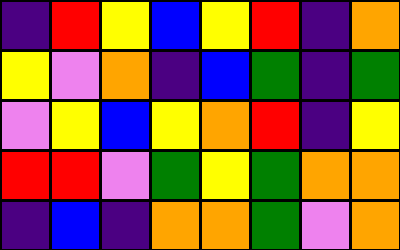[["indigo", "red", "yellow", "blue", "yellow", "red", "indigo", "orange"], ["yellow", "violet", "orange", "indigo", "blue", "green", "indigo", "green"], ["violet", "yellow", "blue", "yellow", "orange", "red", "indigo", "yellow"], ["red", "red", "violet", "green", "yellow", "green", "orange", "orange"], ["indigo", "blue", "indigo", "orange", "orange", "green", "violet", "orange"]]